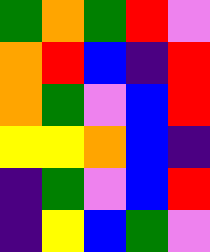[["green", "orange", "green", "red", "violet"], ["orange", "red", "blue", "indigo", "red"], ["orange", "green", "violet", "blue", "red"], ["yellow", "yellow", "orange", "blue", "indigo"], ["indigo", "green", "violet", "blue", "red"], ["indigo", "yellow", "blue", "green", "violet"]]